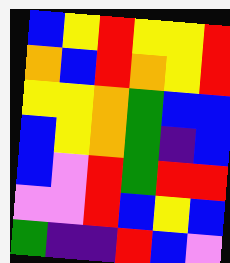[["blue", "yellow", "red", "yellow", "yellow", "red"], ["orange", "blue", "red", "orange", "yellow", "red"], ["yellow", "yellow", "orange", "green", "blue", "blue"], ["blue", "yellow", "orange", "green", "indigo", "blue"], ["blue", "violet", "red", "green", "red", "red"], ["violet", "violet", "red", "blue", "yellow", "blue"], ["green", "indigo", "indigo", "red", "blue", "violet"]]